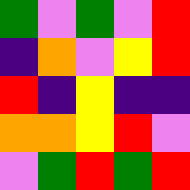[["green", "violet", "green", "violet", "red"], ["indigo", "orange", "violet", "yellow", "red"], ["red", "indigo", "yellow", "indigo", "indigo"], ["orange", "orange", "yellow", "red", "violet"], ["violet", "green", "red", "green", "red"]]